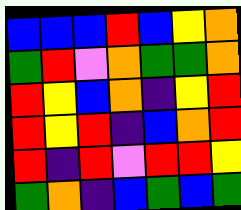[["blue", "blue", "blue", "red", "blue", "yellow", "orange"], ["green", "red", "violet", "orange", "green", "green", "orange"], ["red", "yellow", "blue", "orange", "indigo", "yellow", "red"], ["red", "yellow", "red", "indigo", "blue", "orange", "red"], ["red", "indigo", "red", "violet", "red", "red", "yellow"], ["green", "orange", "indigo", "blue", "green", "blue", "green"]]